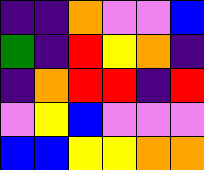[["indigo", "indigo", "orange", "violet", "violet", "blue"], ["green", "indigo", "red", "yellow", "orange", "indigo"], ["indigo", "orange", "red", "red", "indigo", "red"], ["violet", "yellow", "blue", "violet", "violet", "violet"], ["blue", "blue", "yellow", "yellow", "orange", "orange"]]